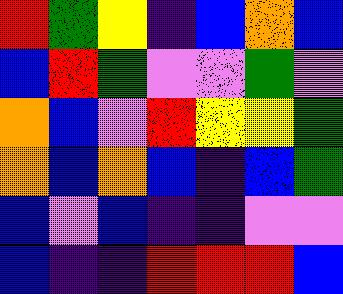[["red", "green", "yellow", "indigo", "blue", "orange", "blue"], ["blue", "red", "green", "violet", "violet", "green", "violet"], ["orange", "blue", "violet", "red", "yellow", "yellow", "green"], ["orange", "blue", "orange", "blue", "indigo", "blue", "green"], ["blue", "violet", "blue", "indigo", "indigo", "violet", "violet"], ["blue", "indigo", "indigo", "red", "red", "red", "blue"]]